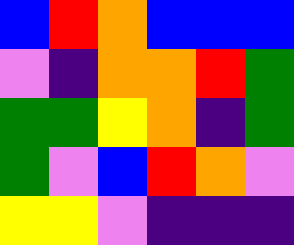[["blue", "red", "orange", "blue", "blue", "blue"], ["violet", "indigo", "orange", "orange", "red", "green"], ["green", "green", "yellow", "orange", "indigo", "green"], ["green", "violet", "blue", "red", "orange", "violet"], ["yellow", "yellow", "violet", "indigo", "indigo", "indigo"]]